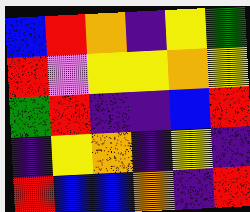[["blue", "red", "orange", "indigo", "yellow", "green"], ["red", "violet", "yellow", "yellow", "orange", "yellow"], ["green", "red", "indigo", "indigo", "blue", "red"], ["indigo", "yellow", "orange", "indigo", "yellow", "indigo"], ["red", "blue", "blue", "orange", "indigo", "red"]]